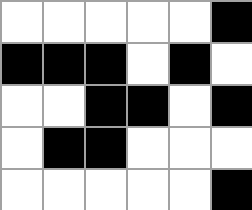[["white", "white", "white", "white", "white", "black"], ["black", "black", "black", "white", "black", "white"], ["white", "white", "black", "black", "white", "black"], ["white", "black", "black", "white", "white", "white"], ["white", "white", "white", "white", "white", "black"]]